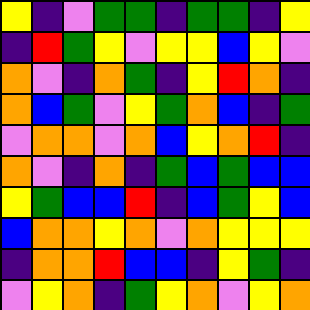[["yellow", "indigo", "violet", "green", "green", "indigo", "green", "green", "indigo", "yellow"], ["indigo", "red", "green", "yellow", "violet", "yellow", "yellow", "blue", "yellow", "violet"], ["orange", "violet", "indigo", "orange", "green", "indigo", "yellow", "red", "orange", "indigo"], ["orange", "blue", "green", "violet", "yellow", "green", "orange", "blue", "indigo", "green"], ["violet", "orange", "orange", "violet", "orange", "blue", "yellow", "orange", "red", "indigo"], ["orange", "violet", "indigo", "orange", "indigo", "green", "blue", "green", "blue", "blue"], ["yellow", "green", "blue", "blue", "red", "indigo", "blue", "green", "yellow", "blue"], ["blue", "orange", "orange", "yellow", "orange", "violet", "orange", "yellow", "yellow", "yellow"], ["indigo", "orange", "orange", "red", "blue", "blue", "indigo", "yellow", "green", "indigo"], ["violet", "yellow", "orange", "indigo", "green", "yellow", "orange", "violet", "yellow", "orange"]]